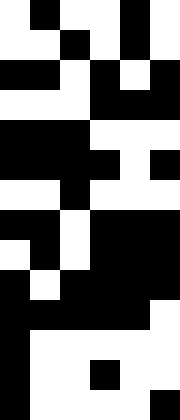[["white", "black", "white", "white", "black", "white"], ["white", "white", "black", "white", "black", "white"], ["black", "black", "white", "black", "white", "black"], ["white", "white", "white", "black", "black", "black"], ["black", "black", "black", "white", "white", "white"], ["black", "black", "black", "black", "white", "black"], ["white", "white", "black", "white", "white", "white"], ["black", "black", "white", "black", "black", "black"], ["white", "black", "white", "black", "black", "black"], ["black", "white", "black", "black", "black", "black"], ["black", "black", "black", "black", "black", "white"], ["black", "white", "white", "white", "white", "white"], ["black", "white", "white", "black", "white", "white"], ["black", "white", "white", "white", "white", "black"]]